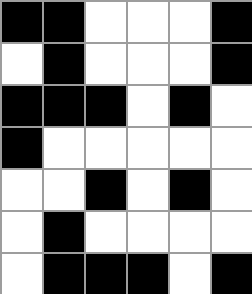[["black", "black", "white", "white", "white", "black"], ["white", "black", "white", "white", "white", "black"], ["black", "black", "black", "white", "black", "white"], ["black", "white", "white", "white", "white", "white"], ["white", "white", "black", "white", "black", "white"], ["white", "black", "white", "white", "white", "white"], ["white", "black", "black", "black", "white", "black"]]